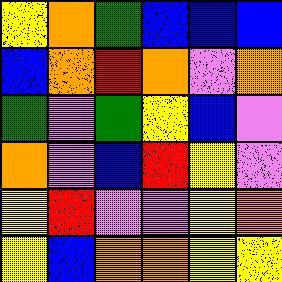[["yellow", "orange", "green", "blue", "blue", "blue"], ["blue", "orange", "red", "orange", "violet", "orange"], ["green", "violet", "green", "yellow", "blue", "violet"], ["orange", "violet", "blue", "red", "yellow", "violet"], ["yellow", "red", "violet", "violet", "yellow", "orange"], ["yellow", "blue", "orange", "orange", "yellow", "yellow"]]